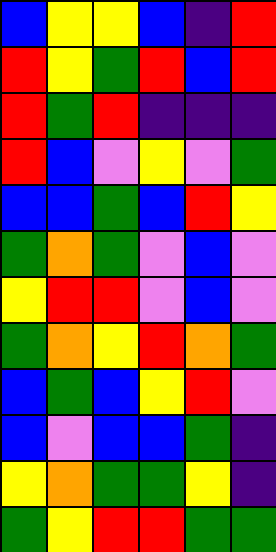[["blue", "yellow", "yellow", "blue", "indigo", "red"], ["red", "yellow", "green", "red", "blue", "red"], ["red", "green", "red", "indigo", "indigo", "indigo"], ["red", "blue", "violet", "yellow", "violet", "green"], ["blue", "blue", "green", "blue", "red", "yellow"], ["green", "orange", "green", "violet", "blue", "violet"], ["yellow", "red", "red", "violet", "blue", "violet"], ["green", "orange", "yellow", "red", "orange", "green"], ["blue", "green", "blue", "yellow", "red", "violet"], ["blue", "violet", "blue", "blue", "green", "indigo"], ["yellow", "orange", "green", "green", "yellow", "indigo"], ["green", "yellow", "red", "red", "green", "green"]]